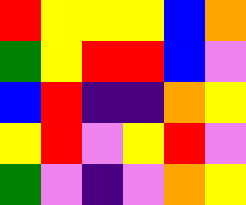[["red", "yellow", "yellow", "yellow", "blue", "orange"], ["green", "yellow", "red", "red", "blue", "violet"], ["blue", "red", "indigo", "indigo", "orange", "yellow"], ["yellow", "red", "violet", "yellow", "red", "violet"], ["green", "violet", "indigo", "violet", "orange", "yellow"]]